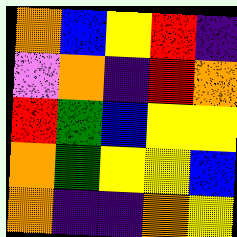[["orange", "blue", "yellow", "red", "indigo"], ["violet", "orange", "indigo", "red", "orange"], ["red", "green", "blue", "yellow", "yellow"], ["orange", "green", "yellow", "yellow", "blue"], ["orange", "indigo", "indigo", "orange", "yellow"]]